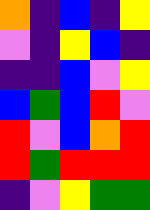[["orange", "indigo", "blue", "indigo", "yellow"], ["violet", "indigo", "yellow", "blue", "indigo"], ["indigo", "indigo", "blue", "violet", "yellow"], ["blue", "green", "blue", "red", "violet"], ["red", "violet", "blue", "orange", "red"], ["red", "green", "red", "red", "red"], ["indigo", "violet", "yellow", "green", "green"]]